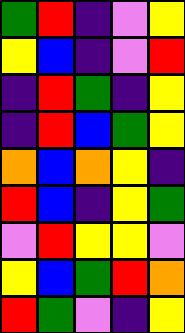[["green", "red", "indigo", "violet", "yellow"], ["yellow", "blue", "indigo", "violet", "red"], ["indigo", "red", "green", "indigo", "yellow"], ["indigo", "red", "blue", "green", "yellow"], ["orange", "blue", "orange", "yellow", "indigo"], ["red", "blue", "indigo", "yellow", "green"], ["violet", "red", "yellow", "yellow", "violet"], ["yellow", "blue", "green", "red", "orange"], ["red", "green", "violet", "indigo", "yellow"]]